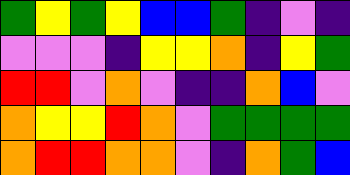[["green", "yellow", "green", "yellow", "blue", "blue", "green", "indigo", "violet", "indigo"], ["violet", "violet", "violet", "indigo", "yellow", "yellow", "orange", "indigo", "yellow", "green"], ["red", "red", "violet", "orange", "violet", "indigo", "indigo", "orange", "blue", "violet"], ["orange", "yellow", "yellow", "red", "orange", "violet", "green", "green", "green", "green"], ["orange", "red", "red", "orange", "orange", "violet", "indigo", "orange", "green", "blue"]]